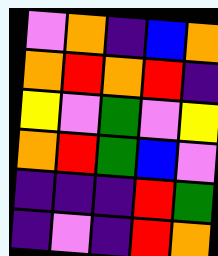[["violet", "orange", "indigo", "blue", "orange"], ["orange", "red", "orange", "red", "indigo"], ["yellow", "violet", "green", "violet", "yellow"], ["orange", "red", "green", "blue", "violet"], ["indigo", "indigo", "indigo", "red", "green"], ["indigo", "violet", "indigo", "red", "orange"]]